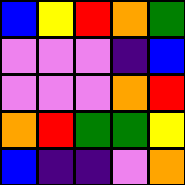[["blue", "yellow", "red", "orange", "green"], ["violet", "violet", "violet", "indigo", "blue"], ["violet", "violet", "violet", "orange", "red"], ["orange", "red", "green", "green", "yellow"], ["blue", "indigo", "indigo", "violet", "orange"]]